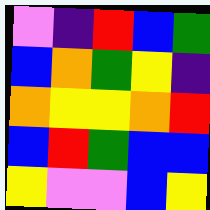[["violet", "indigo", "red", "blue", "green"], ["blue", "orange", "green", "yellow", "indigo"], ["orange", "yellow", "yellow", "orange", "red"], ["blue", "red", "green", "blue", "blue"], ["yellow", "violet", "violet", "blue", "yellow"]]